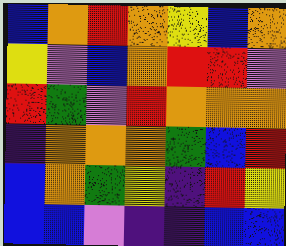[["blue", "orange", "red", "orange", "yellow", "blue", "orange"], ["yellow", "violet", "blue", "orange", "red", "red", "violet"], ["red", "green", "violet", "red", "orange", "orange", "orange"], ["indigo", "orange", "orange", "orange", "green", "blue", "red"], ["blue", "orange", "green", "yellow", "indigo", "red", "yellow"], ["blue", "blue", "violet", "indigo", "indigo", "blue", "blue"]]